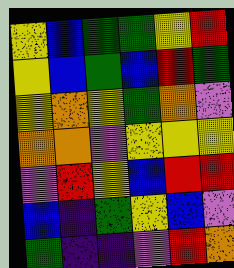[["yellow", "blue", "green", "green", "yellow", "red"], ["yellow", "blue", "green", "blue", "red", "green"], ["yellow", "orange", "yellow", "green", "orange", "violet"], ["orange", "orange", "violet", "yellow", "yellow", "yellow"], ["violet", "red", "yellow", "blue", "red", "red"], ["blue", "indigo", "green", "yellow", "blue", "violet"], ["green", "indigo", "indigo", "violet", "red", "orange"]]